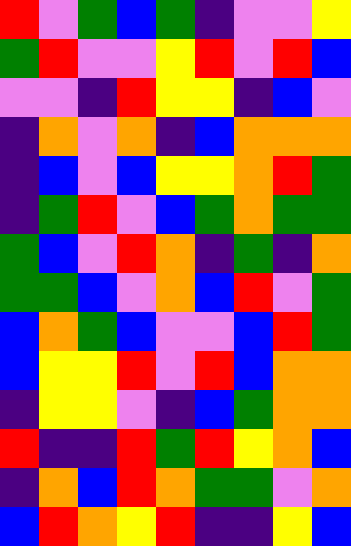[["red", "violet", "green", "blue", "green", "indigo", "violet", "violet", "yellow"], ["green", "red", "violet", "violet", "yellow", "red", "violet", "red", "blue"], ["violet", "violet", "indigo", "red", "yellow", "yellow", "indigo", "blue", "violet"], ["indigo", "orange", "violet", "orange", "indigo", "blue", "orange", "orange", "orange"], ["indigo", "blue", "violet", "blue", "yellow", "yellow", "orange", "red", "green"], ["indigo", "green", "red", "violet", "blue", "green", "orange", "green", "green"], ["green", "blue", "violet", "red", "orange", "indigo", "green", "indigo", "orange"], ["green", "green", "blue", "violet", "orange", "blue", "red", "violet", "green"], ["blue", "orange", "green", "blue", "violet", "violet", "blue", "red", "green"], ["blue", "yellow", "yellow", "red", "violet", "red", "blue", "orange", "orange"], ["indigo", "yellow", "yellow", "violet", "indigo", "blue", "green", "orange", "orange"], ["red", "indigo", "indigo", "red", "green", "red", "yellow", "orange", "blue"], ["indigo", "orange", "blue", "red", "orange", "green", "green", "violet", "orange"], ["blue", "red", "orange", "yellow", "red", "indigo", "indigo", "yellow", "blue"]]